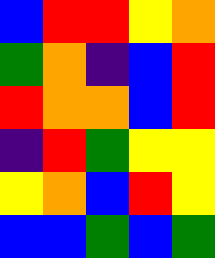[["blue", "red", "red", "yellow", "orange"], ["green", "orange", "indigo", "blue", "red"], ["red", "orange", "orange", "blue", "red"], ["indigo", "red", "green", "yellow", "yellow"], ["yellow", "orange", "blue", "red", "yellow"], ["blue", "blue", "green", "blue", "green"]]